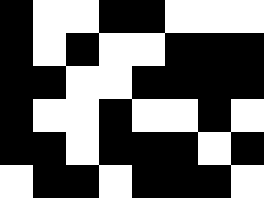[["black", "white", "white", "black", "black", "white", "white", "white"], ["black", "white", "black", "white", "white", "black", "black", "black"], ["black", "black", "white", "white", "black", "black", "black", "black"], ["black", "white", "white", "black", "white", "white", "black", "white"], ["black", "black", "white", "black", "black", "black", "white", "black"], ["white", "black", "black", "white", "black", "black", "black", "white"]]